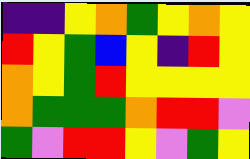[["indigo", "indigo", "yellow", "orange", "green", "yellow", "orange", "yellow"], ["red", "yellow", "green", "blue", "yellow", "indigo", "red", "yellow"], ["orange", "yellow", "green", "red", "yellow", "yellow", "yellow", "yellow"], ["orange", "green", "green", "green", "orange", "red", "red", "violet"], ["green", "violet", "red", "red", "yellow", "violet", "green", "yellow"]]